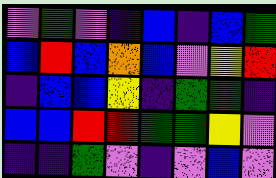[["violet", "green", "violet", "indigo", "blue", "indigo", "blue", "green"], ["blue", "red", "blue", "orange", "blue", "violet", "yellow", "red"], ["indigo", "blue", "blue", "yellow", "indigo", "green", "green", "indigo"], ["blue", "blue", "red", "red", "green", "green", "yellow", "violet"], ["indigo", "indigo", "green", "violet", "indigo", "violet", "blue", "violet"]]